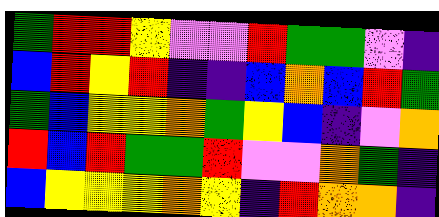[["green", "red", "red", "yellow", "violet", "violet", "red", "green", "green", "violet", "indigo"], ["blue", "red", "yellow", "red", "indigo", "indigo", "blue", "orange", "blue", "red", "green"], ["green", "blue", "yellow", "yellow", "orange", "green", "yellow", "blue", "indigo", "violet", "orange"], ["red", "blue", "red", "green", "green", "red", "violet", "violet", "orange", "green", "indigo"], ["blue", "yellow", "yellow", "yellow", "orange", "yellow", "indigo", "red", "orange", "orange", "indigo"]]